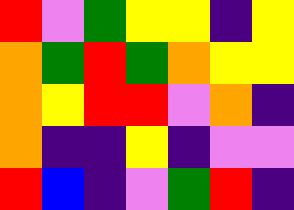[["red", "violet", "green", "yellow", "yellow", "indigo", "yellow"], ["orange", "green", "red", "green", "orange", "yellow", "yellow"], ["orange", "yellow", "red", "red", "violet", "orange", "indigo"], ["orange", "indigo", "indigo", "yellow", "indigo", "violet", "violet"], ["red", "blue", "indigo", "violet", "green", "red", "indigo"]]